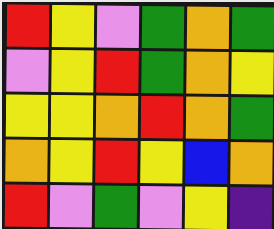[["red", "yellow", "violet", "green", "orange", "green"], ["violet", "yellow", "red", "green", "orange", "yellow"], ["yellow", "yellow", "orange", "red", "orange", "green"], ["orange", "yellow", "red", "yellow", "blue", "orange"], ["red", "violet", "green", "violet", "yellow", "indigo"]]